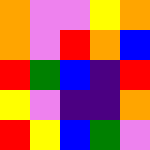[["orange", "violet", "violet", "yellow", "orange"], ["orange", "violet", "red", "orange", "blue"], ["red", "green", "blue", "indigo", "red"], ["yellow", "violet", "indigo", "indigo", "orange"], ["red", "yellow", "blue", "green", "violet"]]